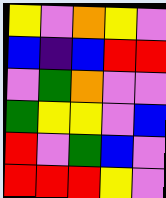[["yellow", "violet", "orange", "yellow", "violet"], ["blue", "indigo", "blue", "red", "red"], ["violet", "green", "orange", "violet", "violet"], ["green", "yellow", "yellow", "violet", "blue"], ["red", "violet", "green", "blue", "violet"], ["red", "red", "red", "yellow", "violet"]]